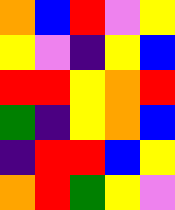[["orange", "blue", "red", "violet", "yellow"], ["yellow", "violet", "indigo", "yellow", "blue"], ["red", "red", "yellow", "orange", "red"], ["green", "indigo", "yellow", "orange", "blue"], ["indigo", "red", "red", "blue", "yellow"], ["orange", "red", "green", "yellow", "violet"]]